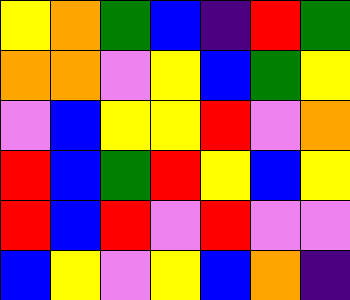[["yellow", "orange", "green", "blue", "indigo", "red", "green"], ["orange", "orange", "violet", "yellow", "blue", "green", "yellow"], ["violet", "blue", "yellow", "yellow", "red", "violet", "orange"], ["red", "blue", "green", "red", "yellow", "blue", "yellow"], ["red", "blue", "red", "violet", "red", "violet", "violet"], ["blue", "yellow", "violet", "yellow", "blue", "orange", "indigo"]]